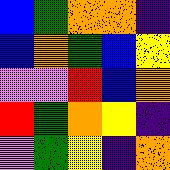[["blue", "green", "orange", "orange", "indigo"], ["blue", "orange", "green", "blue", "yellow"], ["violet", "violet", "red", "blue", "orange"], ["red", "green", "orange", "yellow", "indigo"], ["violet", "green", "yellow", "indigo", "orange"]]